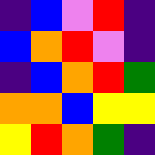[["indigo", "blue", "violet", "red", "indigo"], ["blue", "orange", "red", "violet", "indigo"], ["indigo", "blue", "orange", "red", "green"], ["orange", "orange", "blue", "yellow", "yellow"], ["yellow", "red", "orange", "green", "indigo"]]